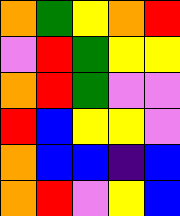[["orange", "green", "yellow", "orange", "red"], ["violet", "red", "green", "yellow", "yellow"], ["orange", "red", "green", "violet", "violet"], ["red", "blue", "yellow", "yellow", "violet"], ["orange", "blue", "blue", "indigo", "blue"], ["orange", "red", "violet", "yellow", "blue"]]